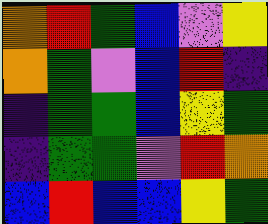[["orange", "red", "green", "blue", "violet", "yellow"], ["orange", "green", "violet", "blue", "red", "indigo"], ["indigo", "green", "green", "blue", "yellow", "green"], ["indigo", "green", "green", "violet", "red", "orange"], ["blue", "red", "blue", "blue", "yellow", "green"]]